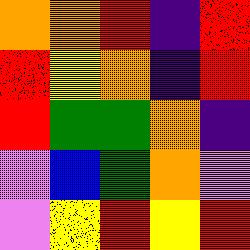[["orange", "orange", "red", "indigo", "red"], ["red", "yellow", "orange", "indigo", "red"], ["red", "green", "green", "orange", "indigo"], ["violet", "blue", "green", "orange", "violet"], ["violet", "yellow", "red", "yellow", "red"]]